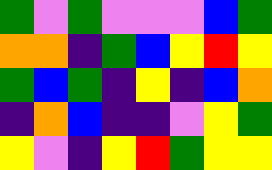[["green", "violet", "green", "violet", "violet", "violet", "blue", "green"], ["orange", "orange", "indigo", "green", "blue", "yellow", "red", "yellow"], ["green", "blue", "green", "indigo", "yellow", "indigo", "blue", "orange"], ["indigo", "orange", "blue", "indigo", "indigo", "violet", "yellow", "green"], ["yellow", "violet", "indigo", "yellow", "red", "green", "yellow", "yellow"]]